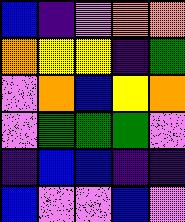[["blue", "indigo", "violet", "orange", "orange"], ["orange", "yellow", "yellow", "indigo", "green"], ["violet", "orange", "blue", "yellow", "orange"], ["violet", "green", "green", "green", "violet"], ["indigo", "blue", "blue", "indigo", "indigo"], ["blue", "violet", "violet", "blue", "violet"]]